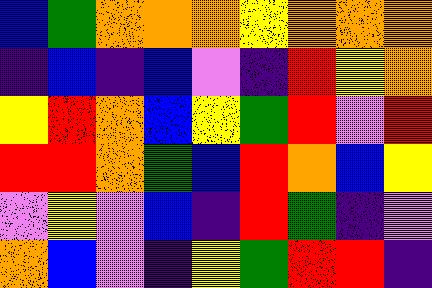[["blue", "green", "orange", "orange", "orange", "yellow", "orange", "orange", "orange"], ["indigo", "blue", "indigo", "blue", "violet", "indigo", "red", "yellow", "orange"], ["yellow", "red", "orange", "blue", "yellow", "green", "red", "violet", "red"], ["red", "red", "orange", "green", "blue", "red", "orange", "blue", "yellow"], ["violet", "yellow", "violet", "blue", "indigo", "red", "green", "indigo", "violet"], ["orange", "blue", "violet", "indigo", "yellow", "green", "red", "red", "indigo"]]